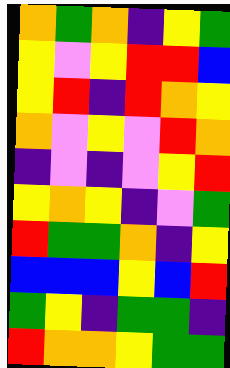[["orange", "green", "orange", "indigo", "yellow", "green"], ["yellow", "violet", "yellow", "red", "red", "blue"], ["yellow", "red", "indigo", "red", "orange", "yellow"], ["orange", "violet", "yellow", "violet", "red", "orange"], ["indigo", "violet", "indigo", "violet", "yellow", "red"], ["yellow", "orange", "yellow", "indigo", "violet", "green"], ["red", "green", "green", "orange", "indigo", "yellow"], ["blue", "blue", "blue", "yellow", "blue", "red"], ["green", "yellow", "indigo", "green", "green", "indigo"], ["red", "orange", "orange", "yellow", "green", "green"]]